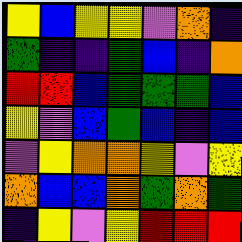[["yellow", "blue", "yellow", "yellow", "violet", "orange", "indigo"], ["green", "indigo", "indigo", "green", "blue", "indigo", "orange"], ["red", "red", "blue", "green", "green", "green", "blue"], ["yellow", "violet", "blue", "green", "blue", "indigo", "blue"], ["violet", "yellow", "orange", "orange", "yellow", "violet", "yellow"], ["orange", "blue", "blue", "orange", "green", "orange", "green"], ["indigo", "yellow", "violet", "yellow", "red", "red", "red"]]